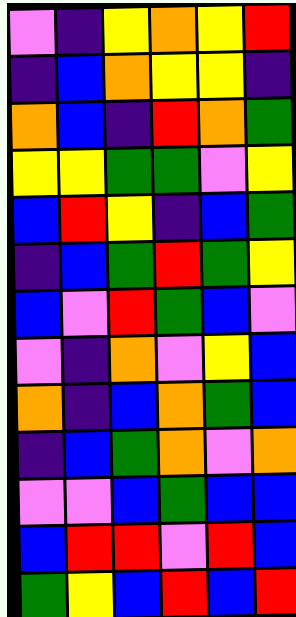[["violet", "indigo", "yellow", "orange", "yellow", "red"], ["indigo", "blue", "orange", "yellow", "yellow", "indigo"], ["orange", "blue", "indigo", "red", "orange", "green"], ["yellow", "yellow", "green", "green", "violet", "yellow"], ["blue", "red", "yellow", "indigo", "blue", "green"], ["indigo", "blue", "green", "red", "green", "yellow"], ["blue", "violet", "red", "green", "blue", "violet"], ["violet", "indigo", "orange", "violet", "yellow", "blue"], ["orange", "indigo", "blue", "orange", "green", "blue"], ["indigo", "blue", "green", "orange", "violet", "orange"], ["violet", "violet", "blue", "green", "blue", "blue"], ["blue", "red", "red", "violet", "red", "blue"], ["green", "yellow", "blue", "red", "blue", "red"]]